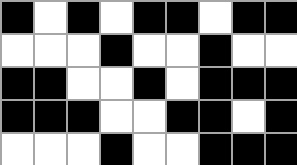[["black", "white", "black", "white", "black", "black", "white", "black", "black"], ["white", "white", "white", "black", "white", "white", "black", "white", "white"], ["black", "black", "white", "white", "black", "white", "black", "black", "black"], ["black", "black", "black", "white", "white", "black", "black", "white", "black"], ["white", "white", "white", "black", "white", "white", "black", "black", "black"]]